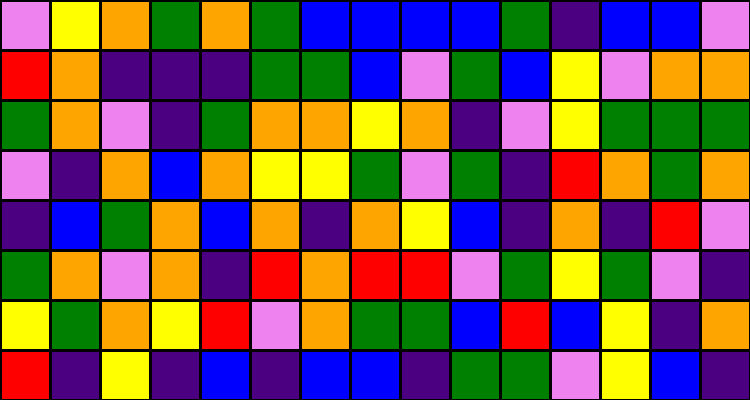[["violet", "yellow", "orange", "green", "orange", "green", "blue", "blue", "blue", "blue", "green", "indigo", "blue", "blue", "violet"], ["red", "orange", "indigo", "indigo", "indigo", "green", "green", "blue", "violet", "green", "blue", "yellow", "violet", "orange", "orange"], ["green", "orange", "violet", "indigo", "green", "orange", "orange", "yellow", "orange", "indigo", "violet", "yellow", "green", "green", "green"], ["violet", "indigo", "orange", "blue", "orange", "yellow", "yellow", "green", "violet", "green", "indigo", "red", "orange", "green", "orange"], ["indigo", "blue", "green", "orange", "blue", "orange", "indigo", "orange", "yellow", "blue", "indigo", "orange", "indigo", "red", "violet"], ["green", "orange", "violet", "orange", "indigo", "red", "orange", "red", "red", "violet", "green", "yellow", "green", "violet", "indigo"], ["yellow", "green", "orange", "yellow", "red", "violet", "orange", "green", "green", "blue", "red", "blue", "yellow", "indigo", "orange"], ["red", "indigo", "yellow", "indigo", "blue", "indigo", "blue", "blue", "indigo", "green", "green", "violet", "yellow", "blue", "indigo"]]